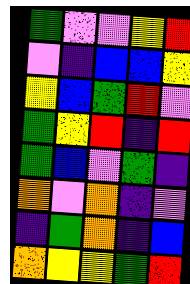[["green", "violet", "violet", "yellow", "red"], ["violet", "indigo", "blue", "blue", "yellow"], ["yellow", "blue", "green", "red", "violet"], ["green", "yellow", "red", "indigo", "red"], ["green", "blue", "violet", "green", "indigo"], ["orange", "violet", "orange", "indigo", "violet"], ["indigo", "green", "orange", "indigo", "blue"], ["orange", "yellow", "yellow", "green", "red"]]